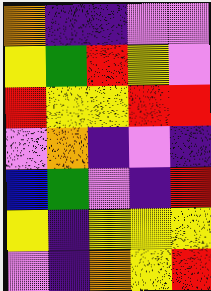[["orange", "indigo", "indigo", "violet", "violet"], ["yellow", "green", "red", "yellow", "violet"], ["red", "yellow", "yellow", "red", "red"], ["violet", "orange", "indigo", "violet", "indigo"], ["blue", "green", "violet", "indigo", "red"], ["yellow", "indigo", "yellow", "yellow", "yellow"], ["violet", "indigo", "orange", "yellow", "red"]]